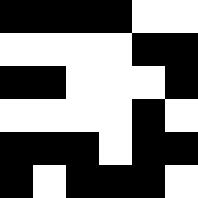[["black", "black", "black", "black", "white", "white"], ["white", "white", "white", "white", "black", "black"], ["black", "black", "white", "white", "white", "black"], ["white", "white", "white", "white", "black", "white"], ["black", "black", "black", "white", "black", "black"], ["black", "white", "black", "black", "black", "white"]]